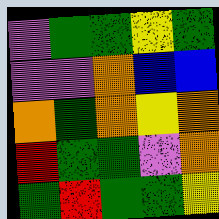[["violet", "green", "green", "yellow", "green"], ["violet", "violet", "orange", "blue", "blue"], ["orange", "green", "orange", "yellow", "orange"], ["red", "green", "green", "violet", "orange"], ["green", "red", "green", "green", "yellow"]]